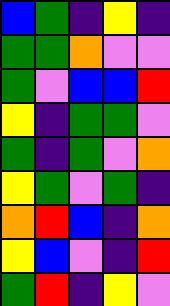[["blue", "green", "indigo", "yellow", "indigo"], ["green", "green", "orange", "violet", "violet"], ["green", "violet", "blue", "blue", "red"], ["yellow", "indigo", "green", "green", "violet"], ["green", "indigo", "green", "violet", "orange"], ["yellow", "green", "violet", "green", "indigo"], ["orange", "red", "blue", "indigo", "orange"], ["yellow", "blue", "violet", "indigo", "red"], ["green", "red", "indigo", "yellow", "violet"]]